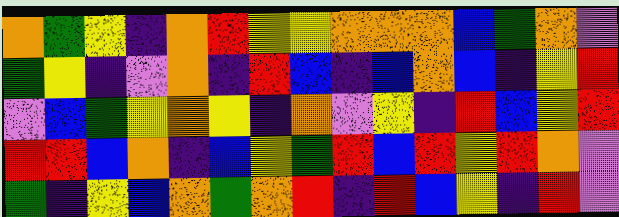[["orange", "green", "yellow", "indigo", "orange", "red", "yellow", "yellow", "orange", "orange", "orange", "blue", "green", "orange", "violet"], ["green", "yellow", "indigo", "violet", "orange", "indigo", "red", "blue", "indigo", "blue", "orange", "blue", "indigo", "yellow", "red"], ["violet", "blue", "green", "yellow", "orange", "yellow", "indigo", "orange", "violet", "yellow", "indigo", "red", "blue", "yellow", "red"], ["red", "red", "blue", "orange", "indigo", "blue", "yellow", "green", "red", "blue", "red", "yellow", "red", "orange", "violet"], ["green", "indigo", "yellow", "blue", "orange", "green", "orange", "red", "indigo", "red", "blue", "yellow", "indigo", "red", "violet"]]